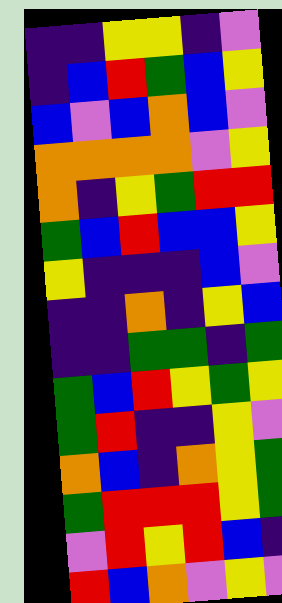[["indigo", "indigo", "yellow", "yellow", "indigo", "violet"], ["indigo", "blue", "red", "green", "blue", "yellow"], ["blue", "violet", "blue", "orange", "blue", "violet"], ["orange", "orange", "orange", "orange", "violet", "yellow"], ["orange", "indigo", "yellow", "green", "red", "red"], ["green", "blue", "red", "blue", "blue", "yellow"], ["yellow", "indigo", "indigo", "indigo", "blue", "violet"], ["indigo", "indigo", "orange", "indigo", "yellow", "blue"], ["indigo", "indigo", "green", "green", "indigo", "green"], ["green", "blue", "red", "yellow", "green", "yellow"], ["green", "red", "indigo", "indigo", "yellow", "violet"], ["orange", "blue", "indigo", "orange", "yellow", "green"], ["green", "red", "red", "red", "yellow", "green"], ["violet", "red", "yellow", "red", "blue", "indigo"], ["red", "blue", "orange", "violet", "yellow", "violet"]]